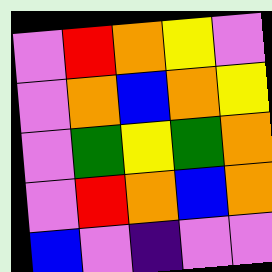[["violet", "red", "orange", "yellow", "violet"], ["violet", "orange", "blue", "orange", "yellow"], ["violet", "green", "yellow", "green", "orange"], ["violet", "red", "orange", "blue", "orange"], ["blue", "violet", "indigo", "violet", "violet"]]